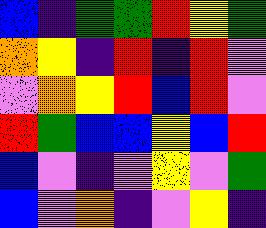[["blue", "indigo", "green", "green", "red", "yellow", "green"], ["orange", "yellow", "indigo", "red", "indigo", "red", "violet"], ["violet", "orange", "yellow", "red", "blue", "red", "violet"], ["red", "green", "blue", "blue", "yellow", "blue", "red"], ["blue", "violet", "indigo", "violet", "yellow", "violet", "green"], ["blue", "violet", "orange", "indigo", "violet", "yellow", "indigo"]]